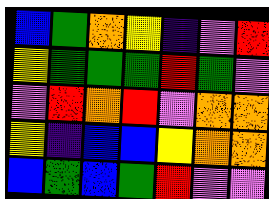[["blue", "green", "orange", "yellow", "indigo", "violet", "red"], ["yellow", "green", "green", "green", "red", "green", "violet"], ["violet", "red", "orange", "red", "violet", "orange", "orange"], ["yellow", "indigo", "blue", "blue", "yellow", "orange", "orange"], ["blue", "green", "blue", "green", "red", "violet", "violet"]]